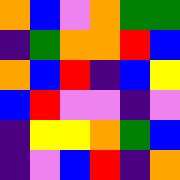[["orange", "blue", "violet", "orange", "green", "green"], ["indigo", "green", "orange", "orange", "red", "blue"], ["orange", "blue", "red", "indigo", "blue", "yellow"], ["blue", "red", "violet", "violet", "indigo", "violet"], ["indigo", "yellow", "yellow", "orange", "green", "blue"], ["indigo", "violet", "blue", "red", "indigo", "orange"]]